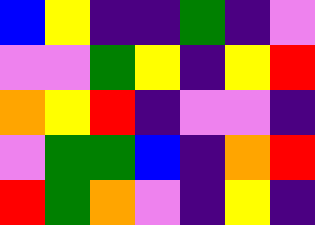[["blue", "yellow", "indigo", "indigo", "green", "indigo", "violet"], ["violet", "violet", "green", "yellow", "indigo", "yellow", "red"], ["orange", "yellow", "red", "indigo", "violet", "violet", "indigo"], ["violet", "green", "green", "blue", "indigo", "orange", "red"], ["red", "green", "orange", "violet", "indigo", "yellow", "indigo"]]